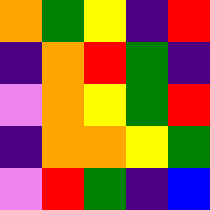[["orange", "green", "yellow", "indigo", "red"], ["indigo", "orange", "red", "green", "indigo"], ["violet", "orange", "yellow", "green", "red"], ["indigo", "orange", "orange", "yellow", "green"], ["violet", "red", "green", "indigo", "blue"]]